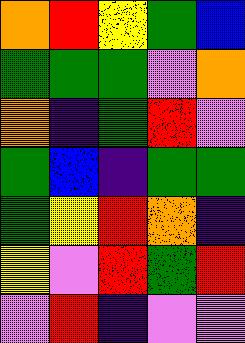[["orange", "red", "yellow", "green", "blue"], ["green", "green", "green", "violet", "orange"], ["orange", "indigo", "green", "red", "violet"], ["green", "blue", "indigo", "green", "green"], ["green", "yellow", "red", "orange", "indigo"], ["yellow", "violet", "red", "green", "red"], ["violet", "red", "indigo", "violet", "violet"]]